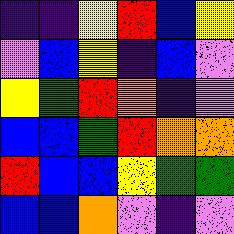[["indigo", "indigo", "yellow", "red", "blue", "yellow"], ["violet", "blue", "yellow", "indigo", "blue", "violet"], ["yellow", "green", "red", "orange", "indigo", "violet"], ["blue", "blue", "green", "red", "orange", "orange"], ["red", "blue", "blue", "yellow", "green", "green"], ["blue", "blue", "orange", "violet", "indigo", "violet"]]